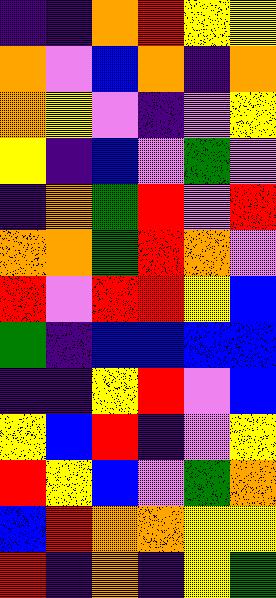[["indigo", "indigo", "orange", "red", "yellow", "yellow"], ["orange", "violet", "blue", "orange", "indigo", "orange"], ["orange", "yellow", "violet", "indigo", "violet", "yellow"], ["yellow", "indigo", "blue", "violet", "green", "violet"], ["indigo", "orange", "green", "red", "violet", "red"], ["orange", "orange", "green", "red", "orange", "violet"], ["red", "violet", "red", "red", "yellow", "blue"], ["green", "indigo", "blue", "blue", "blue", "blue"], ["indigo", "indigo", "yellow", "red", "violet", "blue"], ["yellow", "blue", "red", "indigo", "violet", "yellow"], ["red", "yellow", "blue", "violet", "green", "orange"], ["blue", "red", "orange", "orange", "yellow", "yellow"], ["red", "indigo", "orange", "indigo", "yellow", "green"]]